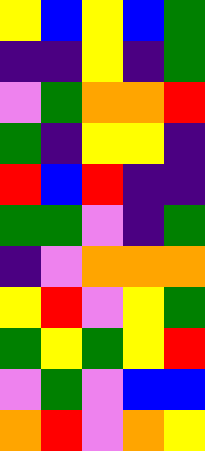[["yellow", "blue", "yellow", "blue", "green"], ["indigo", "indigo", "yellow", "indigo", "green"], ["violet", "green", "orange", "orange", "red"], ["green", "indigo", "yellow", "yellow", "indigo"], ["red", "blue", "red", "indigo", "indigo"], ["green", "green", "violet", "indigo", "green"], ["indigo", "violet", "orange", "orange", "orange"], ["yellow", "red", "violet", "yellow", "green"], ["green", "yellow", "green", "yellow", "red"], ["violet", "green", "violet", "blue", "blue"], ["orange", "red", "violet", "orange", "yellow"]]